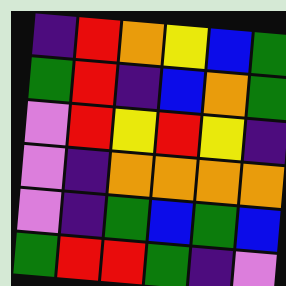[["indigo", "red", "orange", "yellow", "blue", "green"], ["green", "red", "indigo", "blue", "orange", "green"], ["violet", "red", "yellow", "red", "yellow", "indigo"], ["violet", "indigo", "orange", "orange", "orange", "orange"], ["violet", "indigo", "green", "blue", "green", "blue"], ["green", "red", "red", "green", "indigo", "violet"]]